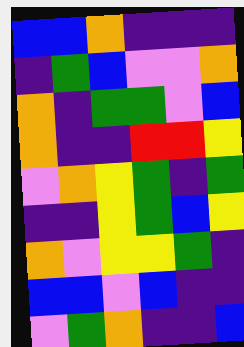[["blue", "blue", "orange", "indigo", "indigo", "indigo"], ["indigo", "green", "blue", "violet", "violet", "orange"], ["orange", "indigo", "green", "green", "violet", "blue"], ["orange", "indigo", "indigo", "red", "red", "yellow"], ["violet", "orange", "yellow", "green", "indigo", "green"], ["indigo", "indigo", "yellow", "green", "blue", "yellow"], ["orange", "violet", "yellow", "yellow", "green", "indigo"], ["blue", "blue", "violet", "blue", "indigo", "indigo"], ["violet", "green", "orange", "indigo", "indigo", "blue"]]